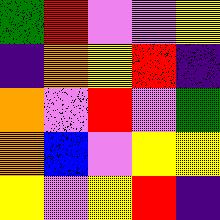[["green", "red", "violet", "violet", "yellow"], ["indigo", "orange", "yellow", "red", "indigo"], ["orange", "violet", "red", "violet", "green"], ["orange", "blue", "violet", "yellow", "yellow"], ["yellow", "violet", "yellow", "red", "indigo"]]